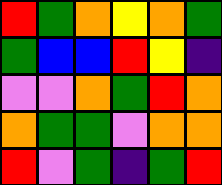[["red", "green", "orange", "yellow", "orange", "green"], ["green", "blue", "blue", "red", "yellow", "indigo"], ["violet", "violet", "orange", "green", "red", "orange"], ["orange", "green", "green", "violet", "orange", "orange"], ["red", "violet", "green", "indigo", "green", "red"]]